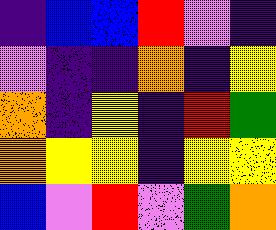[["indigo", "blue", "blue", "red", "violet", "indigo"], ["violet", "indigo", "indigo", "orange", "indigo", "yellow"], ["orange", "indigo", "yellow", "indigo", "red", "green"], ["orange", "yellow", "yellow", "indigo", "yellow", "yellow"], ["blue", "violet", "red", "violet", "green", "orange"]]